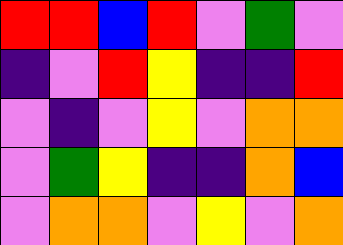[["red", "red", "blue", "red", "violet", "green", "violet"], ["indigo", "violet", "red", "yellow", "indigo", "indigo", "red"], ["violet", "indigo", "violet", "yellow", "violet", "orange", "orange"], ["violet", "green", "yellow", "indigo", "indigo", "orange", "blue"], ["violet", "orange", "orange", "violet", "yellow", "violet", "orange"]]